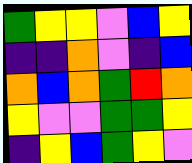[["green", "yellow", "yellow", "violet", "blue", "yellow"], ["indigo", "indigo", "orange", "violet", "indigo", "blue"], ["orange", "blue", "orange", "green", "red", "orange"], ["yellow", "violet", "violet", "green", "green", "yellow"], ["indigo", "yellow", "blue", "green", "yellow", "violet"]]